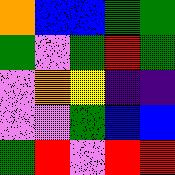[["orange", "blue", "blue", "green", "green"], ["green", "violet", "green", "red", "green"], ["violet", "orange", "yellow", "indigo", "indigo"], ["violet", "violet", "green", "blue", "blue"], ["green", "red", "violet", "red", "red"]]